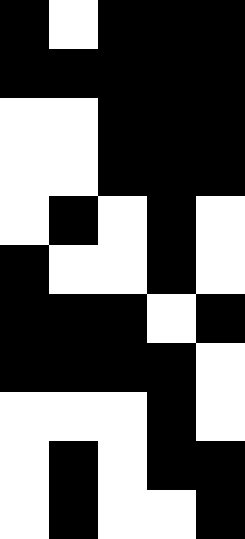[["black", "white", "black", "black", "black"], ["black", "black", "black", "black", "black"], ["white", "white", "black", "black", "black"], ["white", "white", "black", "black", "black"], ["white", "black", "white", "black", "white"], ["black", "white", "white", "black", "white"], ["black", "black", "black", "white", "black"], ["black", "black", "black", "black", "white"], ["white", "white", "white", "black", "white"], ["white", "black", "white", "black", "black"], ["white", "black", "white", "white", "black"]]